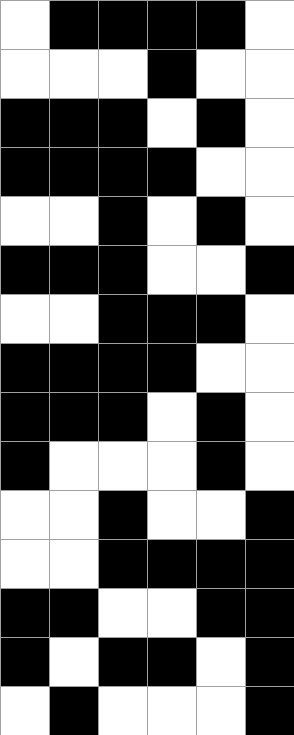[["white", "black", "black", "black", "black", "white"], ["white", "white", "white", "black", "white", "white"], ["black", "black", "black", "white", "black", "white"], ["black", "black", "black", "black", "white", "white"], ["white", "white", "black", "white", "black", "white"], ["black", "black", "black", "white", "white", "black"], ["white", "white", "black", "black", "black", "white"], ["black", "black", "black", "black", "white", "white"], ["black", "black", "black", "white", "black", "white"], ["black", "white", "white", "white", "black", "white"], ["white", "white", "black", "white", "white", "black"], ["white", "white", "black", "black", "black", "black"], ["black", "black", "white", "white", "black", "black"], ["black", "white", "black", "black", "white", "black"], ["white", "black", "white", "white", "white", "black"]]